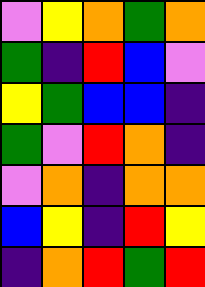[["violet", "yellow", "orange", "green", "orange"], ["green", "indigo", "red", "blue", "violet"], ["yellow", "green", "blue", "blue", "indigo"], ["green", "violet", "red", "orange", "indigo"], ["violet", "orange", "indigo", "orange", "orange"], ["blue", "yellow", "indigo", "red", "yellow"], ["indigo", "orange", "red", "green", "red"]]